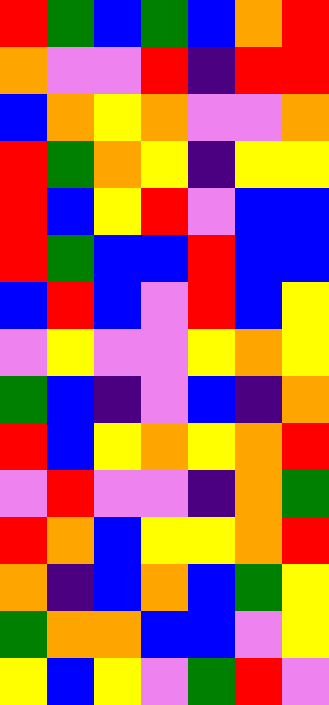[["red", "green", "blue", "green", "blue", "orange", "red"], ["orange", "violet", "violet", "red", "indigo", "red", "red"], ["blue", "orange", "yellow", "orange", "violet", "violet", "orange"], ["red", "green", "orange", "yellow", "indigo", "yellow", "yellow"], ["red", "blue", "yellow", "red", "violet", "blue", "blue"], ["red", "green", "blue", "blue", "red", "blue", "blue"], ["blue", "red", "blue", "violet", "red", "blue", "yellow"], ["violet", "yellow", "violet", "violet", "yellow", "orange", "yellow"], ["green", "blue", "indigo", "violet", "blue", "indigo", "orange"], ["red", "blue", "yellow", "orange", "yellow", "orange", "red"], ["violet", "red", "violet", "violet", "indigo", "orange", "green"], ["red", "orange", "blue", "yellow", "yellow", "orange", "red"], ["orange", "indigo", "blue", "orange", "blue", "green", "yellow"], ["green", "orange", "orange", "blue", "blue", "violet", "yellow"], ["yellow", "blue", "yellow", "violet", "green", "red", "violet"]]